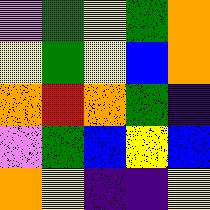[["violet", "green", "yellow", "green", "orange"], ["yellow", "green", "yellow", "blue", "orange"], ["orange", "red", "orange", "green", "indigo"], ["violet", "green", "blue", "yellow", "blue"], ["orange", "yellow", "indigo", "indigo", "yellow"]]